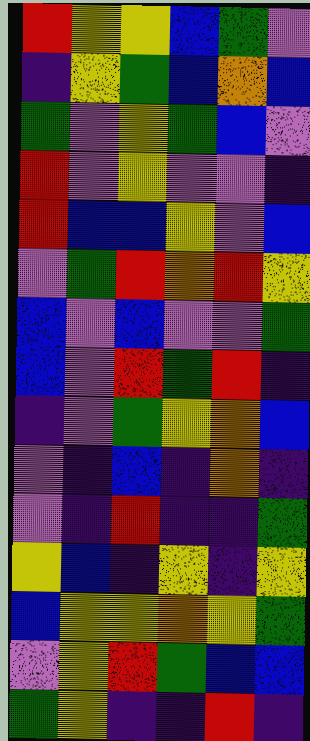[["red", "yellow", "yellow", "blue", "green", "violet"], ["indigo", "yellow", "green", "blue", "orange", "blue"], ["green", "violet", "yellow", "green", "blue", "violet"], ["red", "violet", "yellow", "violet", "violet", "indigo"], ["red", "blue", "blue", "yellow", "violet", "blue"], ["violet", "green", "red", "orange", "red", "yellow"], ["blue", "violet", "blue", "violet", "violet", "green"], ["blue", "violet", "red", "green", "red", "indigo"], ["indigo", "violet", "green", "yellow", "orange", "blue"], ["violet", "indigo", "blue", "indigo", "orange", "indigo"], ["violet", "indigo", "red", "indigo", "indigo", "green"], ["yellow", "blue", "indigo", "yellow", "indigo", "yellow"], ["blue", "yellow", "yellow", "orange", "yellow", "green"], ["violet", "yellow", "red", "green", "blue", "blue"], ["green", "yellow", "indigo", "indigo", "red", "indigo"]]